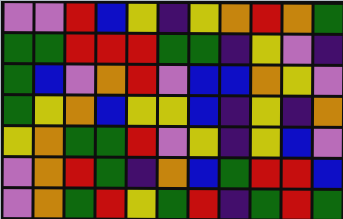[["violet", "violet", "red", "blue", "yellow", "indigo", "yellow", "orange", "red", "orange", "green"], ["green", "green", "red", "red", "red", "green", "green", "indigo", "yellow", "violet", "indigo"], ["green", "blue", "violet", "orange", "red", "violet", "blue", "blue", "orange", "yellow", "violet"], ["green", "yellow", "orange", "blue", "yellow", "yellow", "blue", "indigo", "yellow", "indigo", "orange"], ["yellow", "orange", "green", "green", "red", "violet", "yellow", "indigo", "yellow", "blue", "violet"], ["violet", "orange", "red", "green", "indigo", "orange", "blue", "green", "red", "red", "blue"], ["violet", "orange", "green", "red", "yellow", "green", "red", "indigo", "green", "red", "green"]]